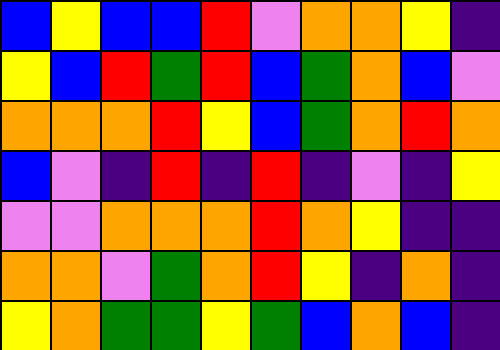[["blue", "yellow", "blue", "blue", "red", "violet", "orange", "orange", "yellow", "indigo"], ["yellow", "blue", "red", "green", "red", "blue", "green", "orange", "blue", "violet"], ["orange", "orange", "orange", "red", "yellow", "blue", "green", "orange", "red", "orange"], ["blue", "violet", "indigo", "red", "indigo", "red", "indigo", "violet", "indigo", "yellow"], ["violet", "violet", "orange", "orange", "orange", "red", "orange", "yellow", "indigo", "indigo"], ["orange", "orange", "violet", "green", "orange", "red", "yellow", "indigo", "orange", "indigo"], ["yellow", "orange", "green", "green", "yellow", "green", "blue", "orange", "blue", "indigo"]]